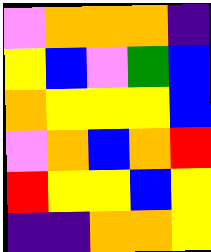[["violet", "orange", "orange", "orange", "indigo"], ["yellow", "blue", "violet", "green", "blue"], ["orange", "yellow", "yellow", "yellow", "blue"], ["violet", "orange", "blue", "orange", "red"], ["red", "yellow", "yellow", "blue", "yellow"], ["indigo", "indigo", "orange", "orange", "yellow"]]